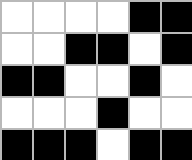[["white", "white", "white", "white", "black", "black"], ["white", "white", "black", "black", "white", "black"], ["black", "black", "white", "white", "black", "white"], ["white", "white", "white", "black", "white", "white"], ["black", "black", "black", "white", "black", "black"]]